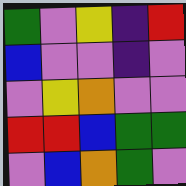[["green", "violet", "yellow", "indigo", "red"], ["blue", "violet", "violet", "indigo", "violet"], ["violet", "yellow", "orange", "violet", "violet"], ["red", "red", "blue", "green", "green"], ["violet", "blue", "orange", "green", "violet"]]